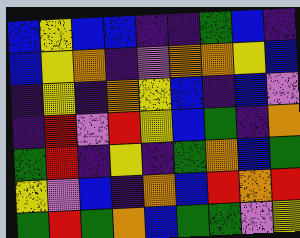[["blue", "yellow", "blue", "blue", "indigo", "indigo", "green", "blue", "indigo"], ["blue", "yellow", "orange", "indigo", "violet", "orange", "orange", "yellow", "blue"], ["indigo", "yellow", "indigo", "orange", "yellow", "blue", "indigo", "blue", "violet"], ["indigo", "red", "violet", "red", "yellow", "blue", "green", "indigo", "orange"], ["green", "red", "indigo", "yellow", "indigo", "green", "orange", "blue", "green"], ["yellow", "violet", "blue", "indigo", "orange", "blue", "red", "orange", "red"], ["green", "red", "green", "orange", "blue", "green", "green", "violet", "yellow"]]